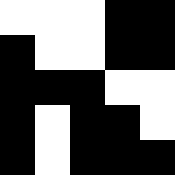[["white", "white", "white", "black", "black"], ["black", "white", "white", "black", "black"], ["black", "black", "black", "white", "white"], ["black", "white", "black", "black", "white"], ["black", "white", "black", "black", "black"]]